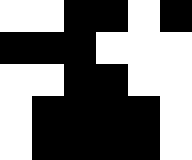[["white", "white", "black", "black", "white", "black"], ["black", "black", "black", "white", "white", "white"], ["white", "white", "black", "black", "white", "white"], ["white", "black", "black", "black", "black", "white"], ["white", "black", "black", "black", "black", "white"]]